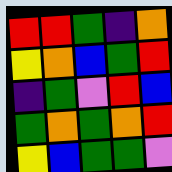[["red", "red", "green", "indigo", "orange"], ["yellow", "orange", "blue", "green", "red"], ["indigo", "green", "violet", "red", "blue"], ["green", "orange", "green", "orange", "red"], ["yellow", "blue", "green", "green", "violet"]]